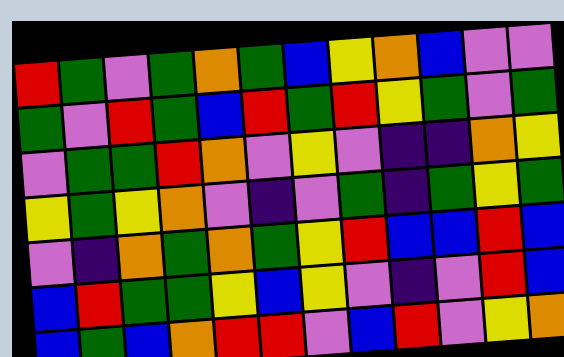[["red", "green", "violet", "green", "orange", "green", "blue", "yellow", "orange", "blue", "violet", "violet"], ["green", "violet", "red", "green", "blue", "red", "green", "red", "yellow", "green", "violet", "green"], ["violet", "green", "green", "red", "orange", "violet", "yellow", "violet", "indigo", "indigo", "orange", "yellow"], ["yellow", "green", "yellow", "orange", "violet", "indigo", "violet", "green", "indigo", "green", "yellow", "green"], ["violet", "indigo", "orange", "green", "orange", "green", "yellow", "red", "blue", "blue", "red", "blue"], ["blue", "red", "green", "green", "yellow", "blue", "yellow", "violet", "indigo", "violet", "red", "blue"], ["blue", "green", "blue", "orange", "red", "red", "violet", "blue", "red", "violet", "yellow", "orange"]]